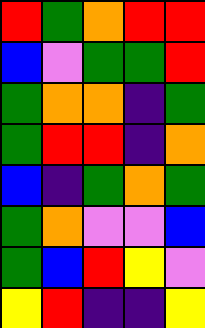[["red", "green", "orange", "red", "red"], ["blue", "violet", "green", "green", "red"], ["green", "orange", "orange", "indigo", "green"], ["green", "red", "red", "indigo", "orange"], ["blue", "indigo", "green", "orange", "green"], ["green", "orange", "violet", "violet", "blue"], ["green", "blue", "red", "yellow", "violet"], ["yellow", "red", "indigo", "indigo", "yellow"]]